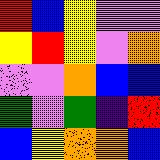[["red", "blue", "yellow", "violet", "violet"], ["yellow", "red", "yellow", "violet", "orange"], ["violet", "violet", "orange", "blue", "blue"], ["green", "violet", "green", "indigo", "red"], ["blue", "yellow", "orange", "orange", "blue"]]